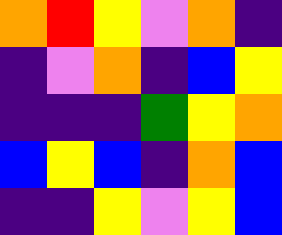[["orange", "red", "yellow", "violet", "orange", "indigo"], ["indigo", "violet", "orange", "indigo", "blue", "yellow"], ["indigo", "indigo", "indigo", "green", "yellow", "orange"], ["blue", "yellow", "blue", "indigo", "orange", "blue"], ["indigo", "indigo", "yellow", "violet", "yellow", "blue"]]